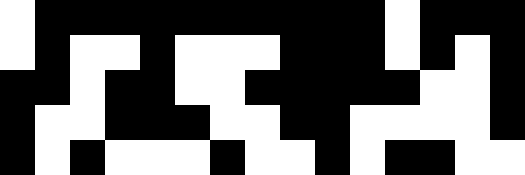[["white", "black", "black", "black", "black", "black", "black", "black", "black", "black", "black", "white", "black", "black", "black"], ["white", "black", "white", "white", "black", "white", "white", "white", "black", "black", "black", "white", "black", "white", "black"], ["black", "black", "white", "black", "black", "white", "white", "black", "black", "black", "black", "black", "white", "white", "black"], ["black", "white", "white", "black", "black", "black", "white", "white", "black", "black", "white", "white", "white", "white", "black"], ["black", "white", "black", "white", "white", "white", "black", "white", "white", "black", "white", "black", "black", "white", "white"]]